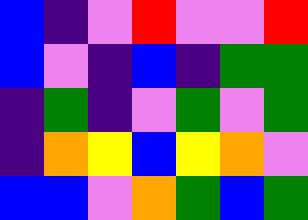[["blue", "indigo", "violet", "red", "violet", "violet", "red"], ["blue", "violet", "indigo", "blue", "indigo", "green", "green"], ["indigo", "green", "indigo", "violet", "green", "violet", "green"], ["indigo", "orange", "yellow", "blue", "yellow", "orange", "violet"], ["blue", "blue", "violet", "orange", "green", "blue", "green"]]